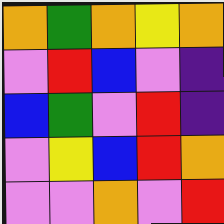[["orange", "green", "orange", "yellow", "orange"], ["violet", "red", "blue", "violet", "indigo"], ["blue", "green", "violet", "red", "indigo"], ["violet", "yellow", "blue", "red", "orange"], ["violet", "violet", "orange", "violet", "red"]]